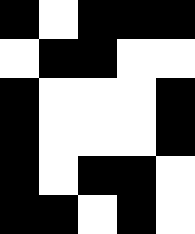[["black", "white", "black", "black", "black"], ["white", "black", "black", "white", "white"], ["black", "white", "white", "white", "black"], ["black", "white", "white", "white", "black"], ["black", "white", "black", "black", "white"], ["black", "black", "white", "black", "white"]]